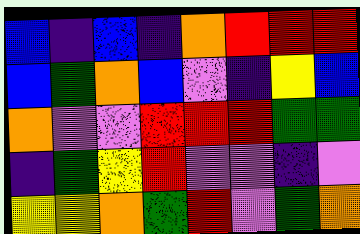[["blue", "indigo", "blue", "indigo", "orange", "red", "red", "red"], ["blue", "green", "orange", "blue", "violet", "indigo", "yellow", "blue"], ["orange", "violet", "violet", "red", "red", "red", "green", "green"], ["indigo", "green", "yellow", "red", "violet", "violet", "indigo", "violet"], ["yellow", "yellow", "orange", "green", "red", "violet", "green", "orange"]]